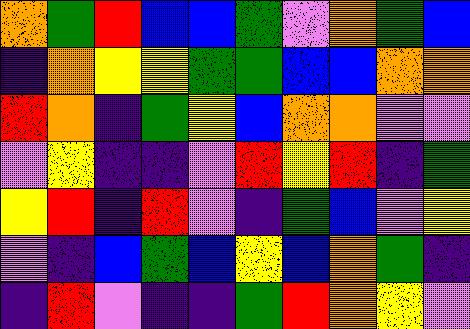[["orange", "green", "red", "blue", "blue", "green", "violet", "orange", "green", "blue"], ["indigo", "orange", "yellow", "yellow", "green", "green", "blue", "blue", "orange", "orange"], ["red", "orange", "indigo", "green", "yellow", "blue", "orange", "orange", "violet", "violet"], ["violet", "yellow", "indigo", "indigo", "violet", "red", "yellow", "red", "indigo", "green"], ["yellow", "red", "indigo", "red", "violet", "indigo", "green", "blue", "violet", "yellow"], ["violet", "indigo", "blue", "green", "blue", "yellow", "blue", "orange", "green", "indigo"], ["indigo", "red", "violet", "indigo", "indigo", "green", "red", "orange", "yellow", "violet"]]